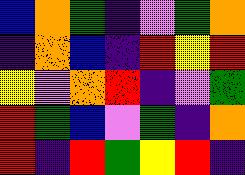[["blue", "orange", "green", "indigo", "violet", "green", "orange"], ["indigo", "orange", "blue", "indigo", "red", "yellow", "red"], ["yellow", "violet", "orange", "red", "indigo", "violet", "green"], ["red", "green", "blue", "violet", "green", "indigo", "orange"], ["red", "indigo", "red", "green", "yellow", "red", "indigo"]]